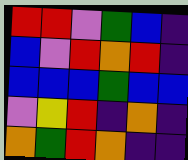[["red", "red", "violet", "green", "blue", "indigo"], ["blue", "violet", "red", "orange", "red", "indigo"], ["blue", "blue", "blue", "green", "blue", "blue"], ["violet", "yellow", "red", "indigo", "orange", "indigo"], ["orange", "green", "red", "orange", "indigo", "indigo"]]